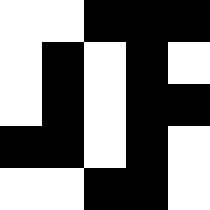[["white", "white", "black", "black", "black"], ["white", "black", "white", "black", "white"], ["white", "black", "white", "black", "black"], ["black", "black", "white", "black", "white"], ["white", "white", "black", "black", "white"]]